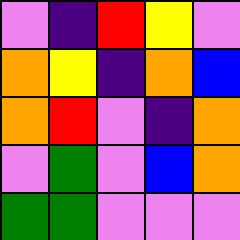[["violet", "indigo", "red", "yellow", "violet"], ["orange", "yellow", "indigo", "orange", "blue"], ["orange", "red", "violet", "indigo", "orange"], ["violet", "green", "violet", "blue", "orange"], ["green", "green", "violet", "violet", "violet"]]